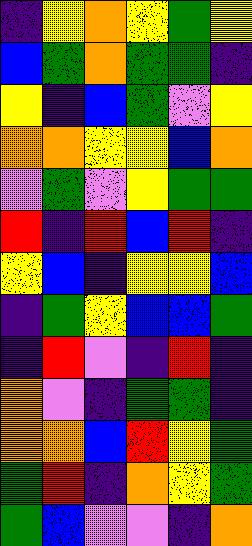[["indigo", "yellow", "orange", "yellow", "green", "yellow"], ["blue", "green", "orange", "green", "green", "indigo"], ["yellow", "indigo", "blue", "green", "violet", "yellow"], ["orange", "orange", "yellow", "yellow", "blue", "orange"], ["violet", "green", "violet", "yellow", "green", "green"], ["red", "indigo", "red", "blue", "red", "indigo"], ["yellow", "blue", "indigo", "yellow", "yellow", "blue"], ["indigo", "green", "yellow", "blue", "blue", "green"], ["indigo", "red", "violet", "indigo", "red", "indigo"], ["orange", "violet", "indigo", "green", "green", "indigo"], ["orange", "orange", "blue", "red", "yellow", "green"], ["green", "red", "indigo", "orange", "yellow", "green"], ["green", "blue", "violet", "violet", "indigo", "orange"]]